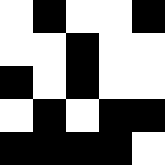[["white", "black", "white", "white", "black"], ["white", "white", "black", "white", "white"], ["black", "white", "black", "white", "white"], ["white", "black", "white", "black", "black"], ["black", "black", "black", "black", "white"]]